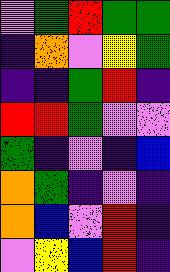[["violet", "green", "red", "green", "green"], ["indigo", "orange", "violet", "yellow", "green"], ["indigo", "indigo", "green", "red", "indigo"], ["red", "red", "green", "violet", "violet"], ["green", "indigo", "violet", "indigo", "blue"], ["orange", "green", "indigo", "violet", "indigo"], ["orange", "blue", "violet", "red", "indigo"], ["violet", "yellow", "blue", "red", "indigo"]]